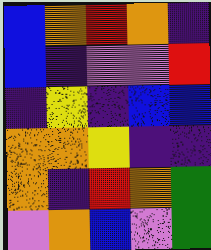[["blue", "orange", "red", "orange", "indigo"], ["blue", "indigo", "violet", "violet", "red"], ["indigo", "yellow", "indigo", "blue", "blue"], ["orange", "orange", "yellow", "indigo", "indigo"], ["orange", "indigo", "red", "orange", "green"], ["violet", "orange", "blue", "violet", "green"]]